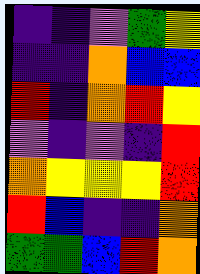[["indigo", "indigo", "violet", "green", "yellow"], ["indigo", "indigo", "orange", "blue", "blue"], ["red", "indigo", "orange", "red", "yellow"], ["violet", "indigo", "violet", "indigo", "red"], ["orange", "yellow", "yellow", "yellow", "red"], ["red", "blue", "indigo", "indigo", "orange"], ["green", "green", "blue", "red", "orange"]]